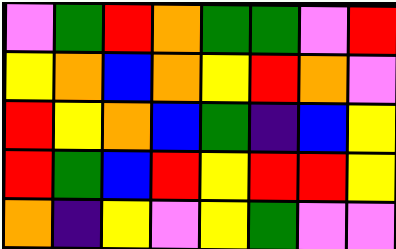[["violet", "green", "red", "orange", "green", "green", "violet", "red"], ["yellow", "orange", "blue", "orange", "yellow", "red", "orange", "violet"], ["red", "yellow", "orange", "blue", "green", "indigo", "blue", "yellow"], ["red", "green", "blue", "red", "yellow", "red", "red", "yellow"], ["orange", "indigo", "yellow", "violet", "yellow", "green", "violet", "violet"]]